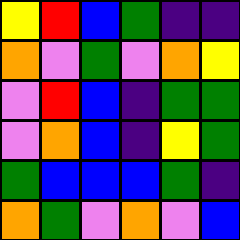[["yellow", "red", "blue", "green", "indigo", "indigo"], ["orange", "violet", "green", "violet", "orange", "yellow"], ["violet", "red", "blue", "indigo", "green", "green"], ["violet", "orange", "blue", "indigo", "yellow", "green"], ["green", "blue", "blue", "blue", "green", "indigo"], ["orange", "green", "violet", "orange", "violet", "blue"]]